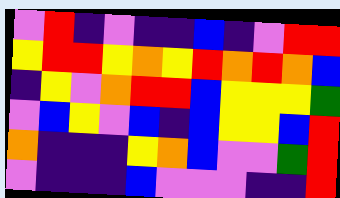[["violet", "red", "indigo", "violet", "indigo", "indigo", "blue", "indigo", "violet", "red", "red"], ["yellow", "red", "red", "yellow", "orange", "yellow", "red", "orange", "red", "orange", "blue"], ["indigo", "yellow", "violet", "orange", "red", "red", "blue", "yellow", "yellow", "yellow", "green"], ["violet", "blue", "yellow", "violet", "blue", "indigo", "blue", "yellow", "yellow", "blue", "red"], ["orange", "indigo", "indigo", "indigo", "yellow", "orange", "blue", "violet", "violet", "green", "red"], ["violet", "indigo", "indigo", "indigo", "blue", "violet", "violet", "violet", "indigo", "indigo", "red"]]